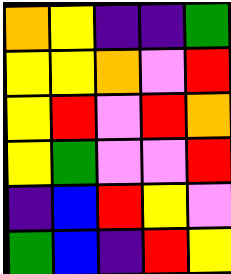[["orange", "yellow", "indigo", "indigo", "green"], ["yellow", "yellow", "orange", "violet", "red"], ["yellow", "red", "violet", "red", "orange"], ["yellow", "green", "violet", "violet", "red"], ["indigo", "blue", "red", "yellow", "violet"], ["green", "blue", "indigo", "red", "yellow"]]